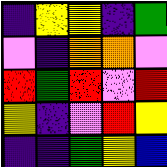[["indigo", "yellow", "yellow", "indigo", "green"], ["violet", "indigo", "orange", "orange", "violet"], ["red", "green", "red", "violet", "red"], ["yellow", "indigo", "violet", "red", "yellow"], ["indigo", "indigo", "green", "yellow", "blue"]]